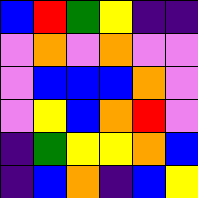[["blue", "red", "green", "yellow", "indigo", "indigo"], ["violet", "orange", "violet", "orange", "violet", "violet"], ["violet", "blue", "blue", "blue", "orange", "violet"], ["violet", "yellow", "blue", "orange", "red", "violet"], ["indigo", "green", "yellow", "yellow", "orange", "blue"], ["indigo", "blue", "orange", "indigo", "blue", "yellow"]]